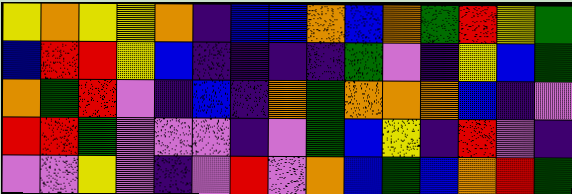[["yellow", "orange", "yellow", "yellow", "orange", "indigo", "blue", "blue", "orange", "blue", "orange", "green", "red", "yellow", "green"], ["blue", "red", "red", "yellow", "blue", "indigo", "indigo", "indigo", "indigo", "green", "violet", "indigo", "yellow", "blue", "green"], ["orange", "green", "red", "violet", "indigo", "blue", "indigo", "orange", "green", "orange", "orange", "orange", "blue", "indigo", "violet"], ["red", "red", "green", "violet", "violet", "violet", "indigo", "violet", "green", "blue", "yellow", "indigo", "red", "violet", "indigo"], ["violet", "violet", "yellow", "violet", "indigo", "violet", "red", "violet", "orange", "blue", "green", "blue", "orange", "red", "green"]]